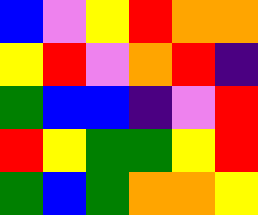[["blue", "violet", "yellow", "red", "orange", "orange"], ["yellow", "red", "violet", "orange", "red", "indigo"], ["green", "blue", "blue", "indigo", "violet", "red"], ["red", "yellow", "green", "green", "yellow", "red"], ["green", "blue", "green", "orange", "orange", "yellow"]]